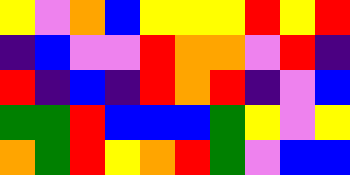[["yellow", "violet", "orange", "blue", "yellow", "yellow", "yellow", "red", "yellow", "red"], ["indigo", "blue", "violet", "violet", "red", "orange", "orange", "violet", "red", "indigo"], ["red", "indigo", "blue", "indigo", "red", "orange", "red", "indigo", "violet", "blue"], ["green", "green", "red", "blue", "blue", "blue", "green", "yellow", "violet", "yellow"], ["orange", "green", "red", "yellow", "orange", "red", "green", "violet", "blue", "blue"]]